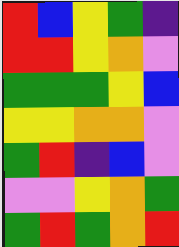[["red", "blue", "yellow", "green", "indigo"], ["red", "red", "yellow", "orange", "violet"], ["green", "green", "green", "yellow", "blue"], ["yellow", "yellow", "orange", "orange", "violet"], ["green", "red", "indigo", "blue", "violet"], ["violet", "violet", "yellow", "orange", "green"], ["green", "red", "green", "orange", "red"]]